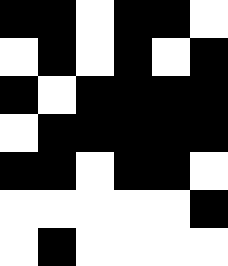[["black", "black", "white", "black", "black", "white"], ["white", "black", "white", "black", "white", "black"], ["black", "white", "black", "black", "black", "black"], ["white", "black", "black", "black", "black", "black"], ["black", "black", "white", "black", "black", "white"], ["white", "white", "white", "white", "white", "black"], ["white", "black", "white", "white", "white", "white"]]